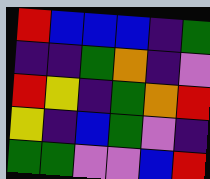[["red", "blue", "blue", "blue", "indigo", "green"], ["indigo", "indigo", "green", "orange", "indigo", "violet"], ["red", "yellow", "indigo", "green", "orange", "red"], ["yellow", "indigo", "blue", "green", "violet", "indigo"], ["green", "green", "violet", "violet", "blue", "red"]]